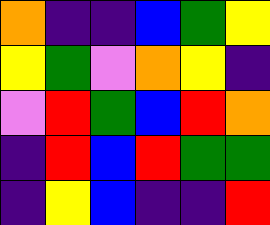[["orange", "indigo", "indigo", "blue", "green", "yellow"], ["yellow", "green", "violet", "orange", "yellow", "indigo"], ["violet", "red", "green", "blue", "red", "orange"], ["indigo", "red", "blue", "red", "green", "green"], ["indigo", "yellow", "blue", "indigo", "indigo", "red"]]